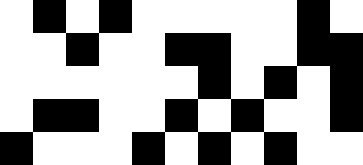[["white", "black", "white", "black", "white", "white", "white", "white", "white", "black", "white"], ["white", "white", "black", "white", "white", "black", "black", "white", "white", "black", "black"], ["white", "white", "white", "white", "white", "white", "black", "white", "black", "white", "black"], ["white", "black", "black", "white", "white", "black", "white", "black", "white", "white", "black"], ["black", "white", "white", "white", "black", "white", "black", "white", "black", "white", "white"]]